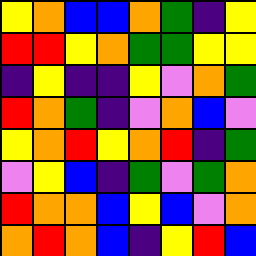[["yellow", "orange", "blue", "blue", "orange", "green", "indigo", "yellow"], ["red", "red", "yellow", "orange", "green", "green", "yellow", "yellow"], ["indigo", "yellow", "indigo", "indigo", "yellow", "violet", "orange", "green"], ["red", "orange", "green", "indigo", "violet", "orange", "blue", "violet"], ["yellow", "orange", "red", "yellow", "orange", "red", "indigo", "green"], ["violet", "yellow", "blue", "indigo", "green", "violet", "green", "orange"], ["red", "orange", "orange", "blue", "yellow", "blue", "violet", "orange"], ["orange", "red", "orange", "blue", "indigo", "yellow", "red", "blue"]]